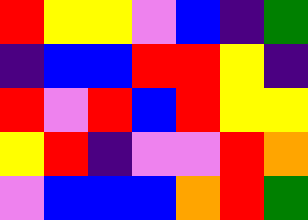[["red", "yellow", "yellow", "violet", "blue", "indigo", "green"], ["indigo", "blue", "blue", "red", "red", "yellow", "indigo"], ["red", "violet", "red", "blue", "red", "yellow", "yellow"], ["yellow", "red", "indigo", "violet", "violet", "red", "orange"], ["violet", "blue", "blue", "blue", "orange", "red", "green"]]